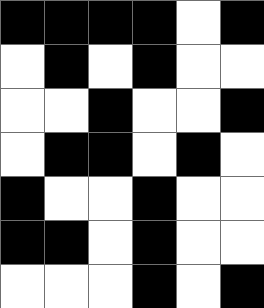[["black", "black", "black", "black", "white", "black"], ["white", "black", "white", "black", "white", "white"], ["white", "white", "black", "white", "white", "black"], ["white", "black", "black", "white", "black", "white"], ["black", "white", "white", "black", "white", "white"], ["black", "black", "white", "black", "white", "white"], ["white", "white", "white", "black", "white", "black"]]